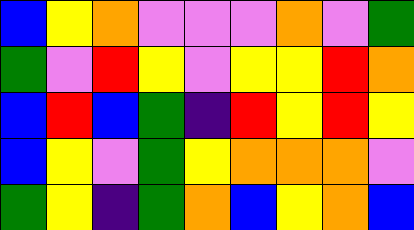[["blue", "yellow", "orange", "violet", "violet", "violet", "orange", "violet", "green"], ["green", "violet", "red", "yellow", "violet", "yellow", "yellow", "red", "orange"], ["blue", "red", "blue", "green", "indigo", "red", "yellow", "red", "yellow"], ["blue", "yellow", "violet", "green", "yellow", "orange", "orange", "orange", "violet"], ["green", "yellow", "indigo", "green", "orange", "blue", "yellow", "orange", "blue"]]